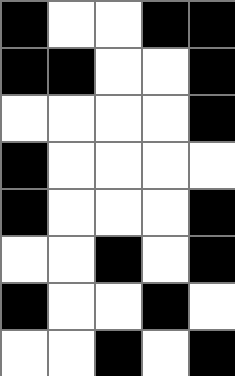[["black", "white", "white", "black", "black"], ["black", "black", "white", "white", "black"], ["white", "white", "white", "white", "black"], ["black", "white", "white", "white", "white"], ["black", "white", "white", "white", "black"], ["white", "white", "black", "white", "black"], ["black", "white", "white", "black", "white"], ["white", "white", "black", "white", "black"]]